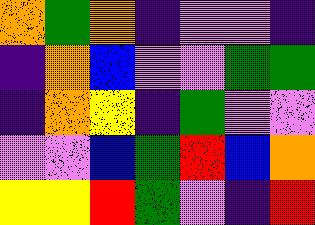[["orange", "green", "orange", "indigo", "violet", "violet", "indigo"], ["indigo", "orange", "blue", "violet", "violet", "green", "green"], ["indigo", "orange", "yellow", "indigo", "green", "violet", "violet"], ["violet", "violet", "blue", "green", "red", "blue", "orange"], ["yellow", "yellow", "red", "green", "violet", "indigo", "red"]]